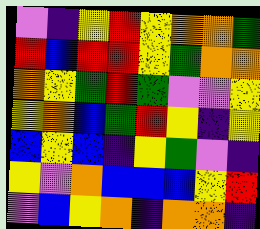[["violet", "indigo", "yellow", "red", "yellow", "orange", "orange", "green"], ["red", "blue", "red", "red", "yellow", "green", "orange", "orange"], ["orange", "yellow", "green", "red", "green", "violet", "violet", "yellow"], ["yellow", "orange", "blue", "green", "red", "yellow", "indigo", "yellow"], ["blue", "yellow", "blue", "indigo", "yellow", "green", "violet", "indigo"], ["yellow", "violet", "orange", "blue", "blue", "blue", "yellow", "red"], ["violet", "blue", "yellow", "orange", "indigo", "orange", "orange", "indigo"]]